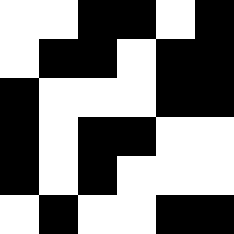[["white", "white", "black", "black", "white", "black"], ["white", "black", "black", "white", "black", "black"], ["black", "white", "white", "white", "black", "black"], ["black", "white", "black", "black", "white", "white"], ["black", "white", "black", "white", "white", "white"], ["white", "black", "white", "white", "black", "black"]]